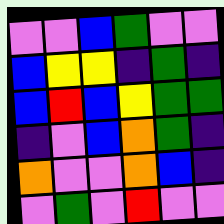[["violet", "violet", "blue", "green", "violet", "violet"], ["blue", "yellow", "yellow", "indigo", "green", "indigo"], ["blue", "red", "blue", "yellow", "green", "green"], ["indigo", "violet", "blue", "orange", "green", "indigo"], ["orange", "violet", "violet", "orange", "blue", "indigo"], ["violet", "green", "violet", "red", "violet", "violet"]]